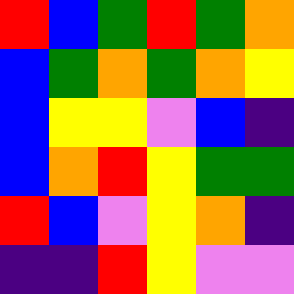[["red", "blue", "green", "red", "green", "orange"], ["blue", "green", "orange", "green", "orange", "yellow"], ["blue", "yellow", "yellow", "violet", "blue", "indigo"], ["blue", "orange", "red", "yellow", "green", "green"], ["red", "blue", "violet", "yellow", "orange", "indigo"], ["indigo", "indigo", "red", "yellow", "violet", "violet"]]